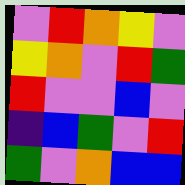[["violet", "red", "orange", "yellow", "violet"], ["yellow", "orange", "violet", "red", "green"], ["red", "violet", "violet", "blue", "violet"], ["indigo", "blue", "green", "violet", "red"], ["green", "violet", "orange", "blue", "blue"]]